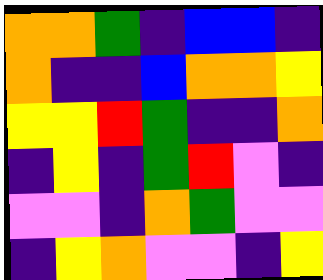[["orange", "orange", "green", "indigo", "blue", "blue", "indigo"], ["orange", "indigo", "indigo", "blue", "orange", "orange", "yellow"], ["yellow", "yellow", "red", "green", "indigo", "indigo", "orange"], ["indigo", "yellow", "indigo", "green", "red", "violet", "indigo"], ["violet", "violet", "indigo", "orange", "green", "violet", "violet"], ["indigo", "yellow", "orange", "violet", "violet", "indigo", "yellow"]]